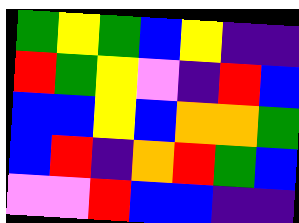[["green", "yellow", "green", "blue", "yellow", "indigo", "indigo"], ["red", "green", "yellow", "violet", "indigo", "red", "blue"], ["blue", "blue", "yellow", "blue", "orange", "orange", "green"], ["blue", "red", "indigo", "orange", "red", "green", "blue"], ["violet", "violet", "red", "blue", "blue", "indigo", "indigo"]]